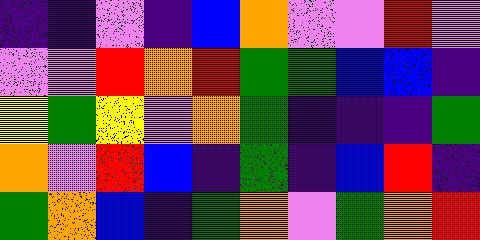[["indigo", "indigo", "violet", "indigo", "blue", "orange", "violet", "violet", "red", "violet"], ["violet", "violet", "red", "orange", "red", "green", "green", "blue", "blue", "indigo"], ["yellow", "green", "yellow", "violet", "orange", "green", "indigo", "indigo", "indigo", "green"], ["orange", "violet", "red", "blue", "indigo", "green", "indigo", "blue", "red", "indigo"], ["green", "orange", "blue", "indigo", "green", "orange", "violet", "green", "orange", "red"]]